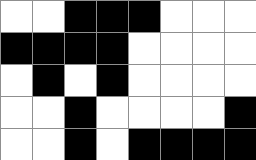[["white", "white", "black", "black", "black", "white", "white", "white"], ["black", "black", "black", "black", "white", "white", "white", "white"], ["white", "black", "white", "black", "white", "white", "white", "white"], ["white", "white", "black", "white", "white", "white", "white", "black"], ["white", "white", "black", "white", "black", "black", "black", "black"]]